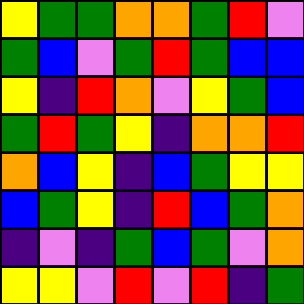[["yellow", "green", "green", "orange", "orange", "green", "red", "violet"], ["green", "blue", "violet", "green", "red", "green", "blue", "blue"], ["yellow", "indigo", "red", "orange", "violet", "yellow", "green", "blue"], ["green", "red", "green", "yellow", "indigo", "orange", "orange", "red"], ["orange", "blue", "yellow", "indigo", "blue", "green", "yellow", "yellow"], ["blue", "green", "yellow", "indigo", "red", "blue", "green", "orange"], ["indigo", "violet", "indigo", "green", "blue", "green", "violet", "orange"], ["yellow", "yellow", "violet", "red", "violet", "red", "indigo", "green"]]